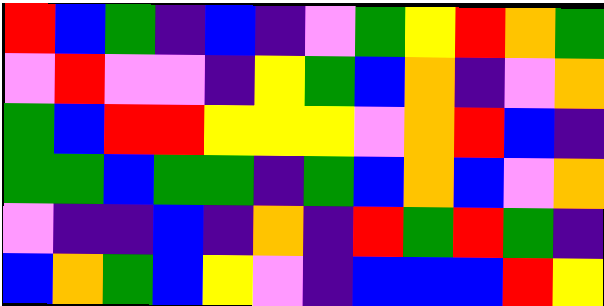[["red", "blue", "green", "indigo", "blue", "indigo", "violet", "green", "yellow", "red", "orange", "green"], ["violet", "red", "violet", "violet", "indigo", "yellow", "green", "blue", "orange", "indigo", "violet", "orange"], ["green", "blue", "red", "red", "yellow", "yellow", "yellow", "violet", "orange", "red", "blue", "indigo"], ["green", "green", "blue", "green", "green", "indigo", "green", "blue", "orange", "blue", "violet", "orange"], ["violet", "indigo", "indigo", "blue", "indigo", "orange", "indigo", "red", "green", "red", "green", "indigo"], ["blue", "orange", "green", "blue", "yellow", "violet", "indigo", "blue", "blue", "blue", "red", "yellow"]]